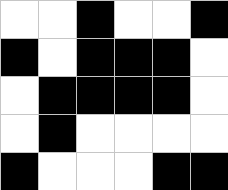[["white", "white", "black", "white", "white", "black"], ["black", "white", "black", "black", "black", "white"], ["white", "black", "black", "black", "black", "white"], ["white", "black", "white", "white", "white", "white"], ["black", "white", "white", "white", "black", "black"]]